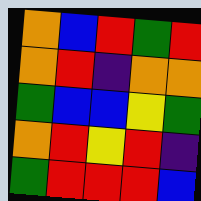[["orange", "blue", "red", "green", "red"], ["orange", "red", "indigo", "orange", "orange"], ["green", "blue", "blue", "yellow", "green"], ["orange", "red", "yellow", "red", "indigo"], ["green", "red", "red", "red", "blue"]]